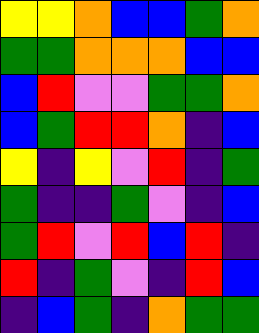[["yellow", "yellow", "orange", "blue", "blue", "green", "orange"], ["green", "green", "orange", "orange", "orange", "blue", "blue"], ["blue", "red", "violet", "violet", "green", "green", "orange"], ["blue", "green", "red", "red", "orange", "indigo", "blue"], ["yellow", "indigo", "yellow", "violet", "red", "indigo", "green"], ["green", "indigo", "indigo", "green", "violet", "indigo", "blue"], ["green", "red", "violet", "red", "blue", "red", "indigo"], ["red", "indigo", "green", "violet", "indigo", "red", "blue"], ["indigo", "blue", "green", "indigo", "orange", "green", "green"]]